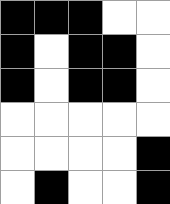[["black", "black", "black", "white", "white"], ["black", "white", "black", "black", "white"], ["black", "white", "black", "black", "white"], ["white", "white", "white", "white", "white"], ["white", "white", "white", "white", "black"], ["white", "black", "white", "white", "black"]]